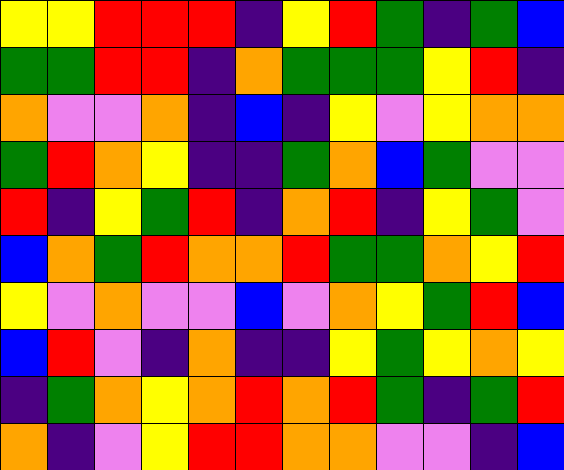[["yellow", "yellow", "red", "red", "red", "indigo", "yellow", "red", "green", "indigo", "green", "blue"], ["green", "green", "red", "red", "indigo", "orange", "green", "green", "green", "yellow", "red", "indigo"], ["orange", "violet", "violet", "orange", "indigo", "blue", "indigo", "yellow", "violet", "yellow", "orange", "orange"], ["green", "red", "orange", "yellow", "indigo", "indigo", "green", "orange", "blue", "green", "violet", "violet"], ["red", "indigo", "yellow", "green", "red", "indigo", "orange", "red", "indigo", "yellow", "green", "violet"], ["blue", "orange", "green", "red", "orange", "orange", "red", "green", "green", "orange", "yellow", "red"], ["yellow", "violet", "orange", "violet", "violet", "blue", "violet", "orange", "yellow", "green", "red", "blue"], ["blue", "red", "violet", "indigo", "orange", "indigo", "indigo", "yellow", "green", "yellow", "orange", "yellow"], ["indigo", "green", "orange", "yellow", "orange", "red", "orange", "red", "green", "indigo", "green", "red"], ["orange", "indigo", "violet", "yellow", "red", "red", "orange", "orange", "violet", "violet", "indigo", "blue"]]